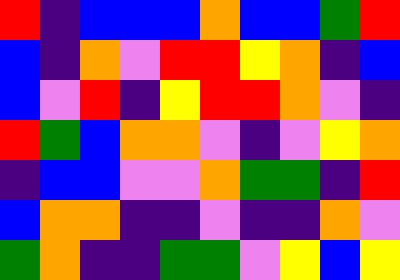[["red", "indigo", "blue", "blue", "blue", "orange", "blue", "blue", "green", "red"], ["blue", "indigo", "orange", "violet", "red", "red", "yellow", "orange", "indigo", "blue"], ["blue", "violet", "red", "indigo", "yellow", "red", "red", "orange", "violet", "indigo"], ["red", "green", "blue", "orange", "orange", "violet", "indigo", "violet", "yellow", "orange"], ["indigo", "blue", "blue", "violet", "violet", "orange", "green", "green", "indigo", "red"], ["blue", "orange", "orange", "indigo", "indigo", "violet", "indigo", "indigo", "orange", "violet"], ["green", "orange", "indigo", "indigo", "green", "green", "violet", "yellow", "blue", "yellow"]]